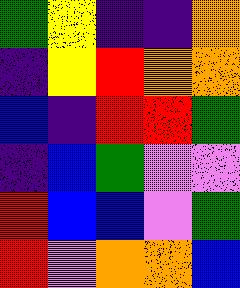[["green", "yellow", "indigo", "indigo", "orange"], ["indigo", "yellow", "red", "orange", "orange"], ["blue", "indigo", "red", "red", "green"], ["indigo", "blue", "green", "violet", "violet"], ["red", "blue", "blue", "violet", "green"], ["red", "violet", "orange", "orange", "blue"]]